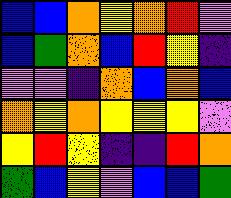[["blue", "blue", "orange", "yellow", "orange", "red", "violet"], ["blue", "green", "orange", "blue", "red", "yellow", "indigo"], ["violet", "violet", "indigo", "orange", "blue", "orange", "blue"], ["orange", "yellow", "orange", "yellow", "yellow", "yellow", "violet"], ["yellow", "red", "yellow", "indigo", "indigo", "red", "orange"], ["green", "blue", "yellow", "violet", "blue", "blue", "green"]]